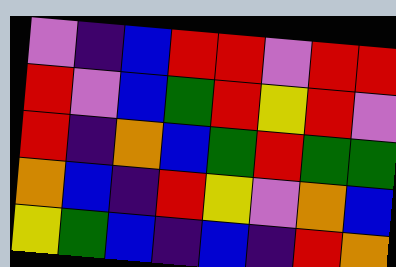[["violet", "indigo", "blue", "red", "red", "violet", "red", "red"], ["red", "violet", "blue", "green", "red", "yellow", "red", "violet"], ["red", "indigo", "orange", "blue", "green", "red", "green", "green"], ["orange", "blue", "indigo", "red", "yellow", "violet", "orange", "blue"], ["yellow", "green", "blue", "indigo", "blue", "indigo", "red", "orange"]]